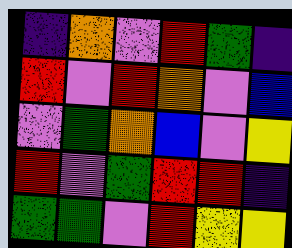[["indigo", "orange", "violet", "red", "green", "indigo"], ["red", "violet", "red", "orange", "violet", "blue"], ["violet", "green", "orange", "blue", "violet", "yellow"], ["red", "violet", "green", "red", "red", "indigo"], ["green", "green", "violet", "red", "yellow", "yellow"]]